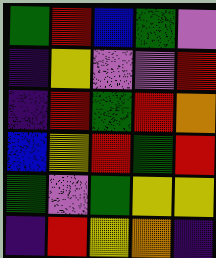[["green", "red", "blue", "green", "violet"], ["indigo", "yellow", "violet", "violet", "red"], ["indigo", "red", "green", "red", "orange"], ["blue", "yellow", "red", "green", "red"], ["green", "violet", "green", "yellow", "yellow"], ["indigo", "red", "yellow", "orange", "indigo"]]